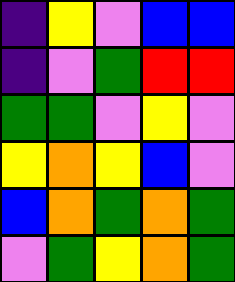[["indigo", "yellow", "violet", "blue", "blue"], ["indigo", "violet", "green", "red", "red"], ["green", "green", "violet", "yellow", "violet"], ["yellow", "orange", "yellow", "blue", "violet"], ["blue", "orange", "green", "orange", "green"], ["violet", "green", "yellow", "orange", "green"]]